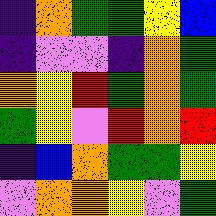[["indigo", "orange", "green", "green", "yellow", "blue"], ["indigo", "violet", "violet", "indigo", "orange", "green"], ["orange", "yellow", "red", "green", "orange", "green"], ["green", "yellow", "violet", "red", "orange", "red"], ["indigo", "blue", "orange", "green", "green", "yellow"], ["violet", "orange", "orange", "yellow", "violet", "green"]]